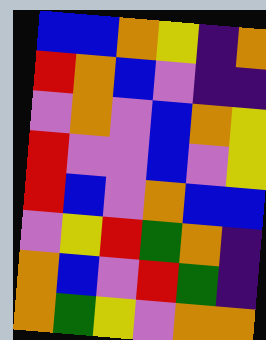[["blue", "blue", "orange", "yellow", "indigo", "orange"], ["red", "orange", "blue", "violet", "indigo", "indigo"], ["violet", "orange", "violet", "blue", "orange", "yellow"], ["red", "violet", "violet", "blue", "violet", "yellow"], ["red", "blue", "violet", "orange", "blue", "blue"], ["violet", "yellow", "red", "green", "orange", "indigo"], ["orange", "blue", "violet", "red", "green", "indigo"], ["orange", "green", "yellow", "violet", "orange", "orange"]]